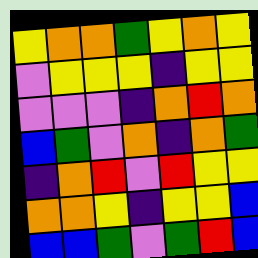[["yellow", "orange", "orange", "green", "yellow", "orange", "yellow"], ["violet", "yellow", "yellow", "yellow", "indigo", "yellow", "yellow"], ["violet", "violet", "violet", "indigo", "orange", "red", "orange"], ["blue", "green", "violet", "orange", "indigo", "orange", "green"], ["indigo", "orange", "red", "violet", "red", "yellow", "yellow"], ["orange", "orange", "yellow", "indigo", "yellow", "yellow", "blue"], ["blue", "blue", "green", "violet", "green", "red", "blue"]]